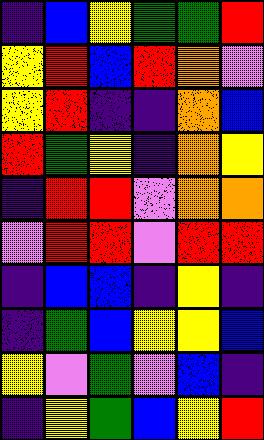[["indigo", "blue", "yellow", "green", "green", "red"], ["yellow", "red", "blue", "red", "orange", "violet"], ["yellow", "red", "indigo", "indigo", "orange", "blue"], ["red", "green", "yellow", "indigo", "orange", "yellow"], ["indigo", "red", "red", "violet", "orange", "orange"], ["violet", "red", "red", "violet", "red", "red"], ["indigo", "blue", "blue", "indigo", "yellow", "indigo"], ["indigo", "green", "blue", "yellow", "yellow", "blue"], ["yellow", "violet", "green", "violet", "blue", "indigo"], ["indigo", "yellow", "green", "blue", "yellow", "red"]]